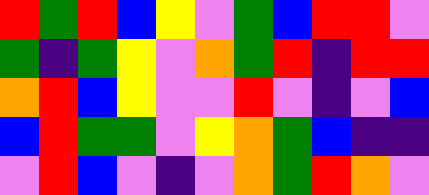[["red", "green", "red", "blue", "yellow", "violet", "green", "blue", "red", "red", "violet"], ["green", "indigo", "green", "yellow", "violet", "orange", "green", "red", "indigo", "red", "red"], ["orange", "red", "blue", "yellow", "violet", "violet", "red", "violet", "indigo", "violet", "blue"], ["blue", "red", "green", "green", "violet", "yellow", "orange", "green", "blue", "indigo", "indigo"], ["violet", "red", "blue", "violet", "indigo", "violet", "orange", "green", "red", "orange", "violet"]]